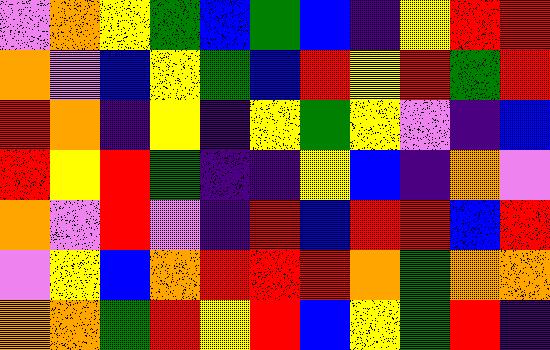[["violet", "orange", "yellow", "green", "blue", "green", "blue", "indigo", "yellow", "red", "red"], ["orange", "violet", "blue", "yellow", "green", "blue", "red", "yellow", "red", "green", "red"], ["red", "orange", "indigo", "yellow", "indigo", "yellow", "green", "yellow", "violet", "indigo", "blue"], ["red", "yellow", "red", "green", "indigo", "indigo", "yellow", "blue", "indigo", "orange", "violet"], ["orange", "violet", "red", "violet", "indigo", "red", "blue", "red", "red", "blue", "red"], ["violet", "yellow", "blue", "orange", "red", "red", "red", "orange", "green", "orange", "orange"], ["orange", "orange", "green", "red", "yellow", "red", "blue", "yellow", "green", "red", "indigo"]]